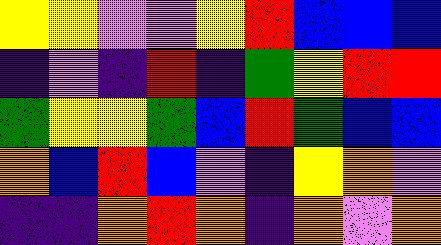[["yellow", "yellow", "violet", "violet", "yellow", "red", "blue", "blue", "blue"], ["indigo", "violet", "indigo", "red", "indigo", "green", "yellow", "red", "red"], ["green", "yellow", "yellow", "green", "blue", "red", "green", "blue", "blue"], ["orange", "blue", "red", "blue", "violet", "indigo", "yellow", "orange", "violet"], ["indigo", "indigo", "orange", "red", "orange", "indigo", "orange", "violet", "orange"]]